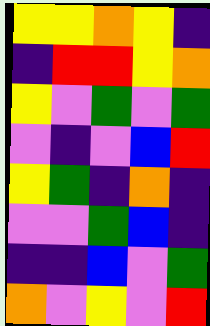[["yellow", "yellow", "orange", "yellow", "indigo"], ["indigo", "red", "red", "yellow", "orange"], ["yellow", "violet", "green", "violet", "green"], ["violet", "indigo", "violet", "blue", "red"], ["yellow", "green", "indigo", "orange", "indigo"], ["violet", "violet", "green", "blue", "indigo"], ["indigo", "indigo", "blue", "violet", "green"], ["orange", "violet", "yellow", "violet", "red"]]